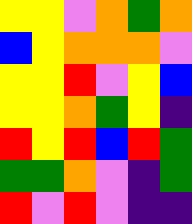[["yellow", "yellow", "violet", "orange", "green", "orange"], ["blue", "yellow", "orange", "orange", "orange", "violet"], ["yellow", "yellow", "red", "violet", "yellow", "blue"], ["yellow", "yellow", "orange", "green", "yellow", "indigo"], ["red", "yellow", "red", "blue", "red", "green"], ["green", "green", "orange", "violet", "indigo", "green"], ["red", "violet", "red", "violet", "indigo", "indigo"]]